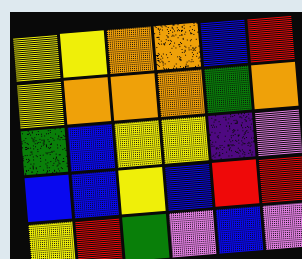[["yellow", "yellow", "orange", "orange", "blue", "red"], ["yellow", "orange", "orange", "orange", "green", "orange"], ["green", "blue", "yellow", "yellow", "indigo", "violet"], ["blue", "blue", "yellow", "blue", "red", "red"], ["yellow", "red", "green", "violet", "blue", "violet"]]